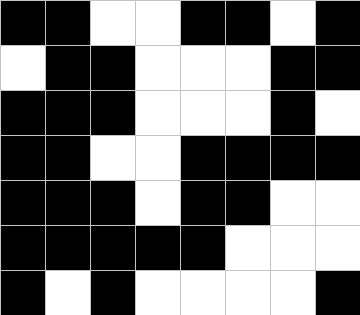[["black", "black", "white", "white", "black", "black", "white", "black"], ["white", "black", "black", "white", "white", "white", "black", "black"], ["black", "black", "black", "white", "white", "white", "black", "white"], ["black", "black", "white", "white", "black", "black", "black", "black"], ["black", "black", "black", "white", "black", "black", "white", "white"], ["black", "black", "black", "black", "black", "white", "white", "white"], ["black", "white", "black", "white", "white", "white", "white", "black"]]